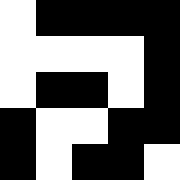[["white", "black", "black", "black", "black"], ["white", "white", "white", "white", "black"], ["white", "black", "black", "white", "black"], ["black", "white", "white", "black", "black"], ["black", "white", "black", "black", "white"]]